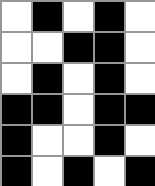[["white", "black", "white", "black", "white"], ["white", "white", "black", "black", "white"], ["white", "black", "white", "black", "white"], ["black", "black", "white", "black", "black"], ["black", "white", "white", "black", "white"], ["black", "white", "black", "white", "black"]]